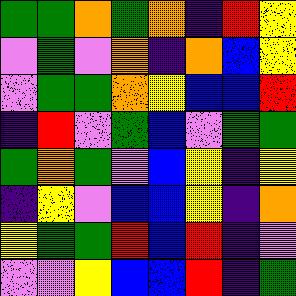[["green", "green", "orange", "green", "orange", "indigo", "red", "yellow"], ["violet", "green", "violet", "orange", "indigo", "orange", "blue", "yellow"], ["violet", "green", "green", "orange", "yellow", "blue", "blue", "red"], ["indigo", "red", "violet", "green", "blue", "violet", "green", "green"], ["green", "orange", "green", "violet", "blue", "yellow", "indigo", "yellow"], ["indigo", "yellow", "violet", "blue", "blue", "yellow", "indigo", "orange"], ["yellow", "green", "green", "red", "blue", "red", "indigo", "violet"], ["violet", "violet", "yellow", "blue", "blue", "red", "indigo", "green"]]